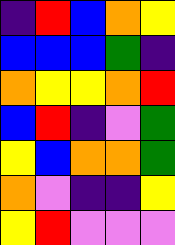[["indigo", "red", "blue", "orange", "yellow"], ["blue", "blue", "blue", "green", "indigo"], ["orange", "yellow", "yellow", "orange", "red"], ["blue", "red", "indigo", "violet", "green"], ["yellow", "blue", "orange", "orange", "green"], ["orange", "violet", "indigo", "indigo", "yellow"], ["yellow", "red", "violet", "violet", "violet"]]